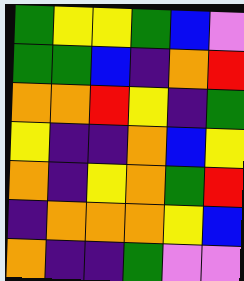[["green", "yellow", "yellow", "green", "blue", "violet"], ["green", "green", "blue", "indigo", "orange", "red"], ["orange", "orange", "red", "yellow", "indigo", "green"], ["yellow", "indigo", "indigo", "orange", "blue", "yellow"], ["orange", "indigo", "yellow", "orange", "green", "red"], ["indigo", "orange", "orange", "orange", "yellow", "blue"], ["orange", "indigo", "indigo", "green", "violet", "violet"]]